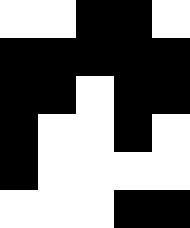[["white", "white", "black", "black", "white"], ["black", "black", "black", "black", "black"], ["black", "black", "white", "black", "black"], ["black", "white", "white", "black", "white"], ["black", "white", "white", "white", "white"], ["white", "white", "white", "black", "black"]]